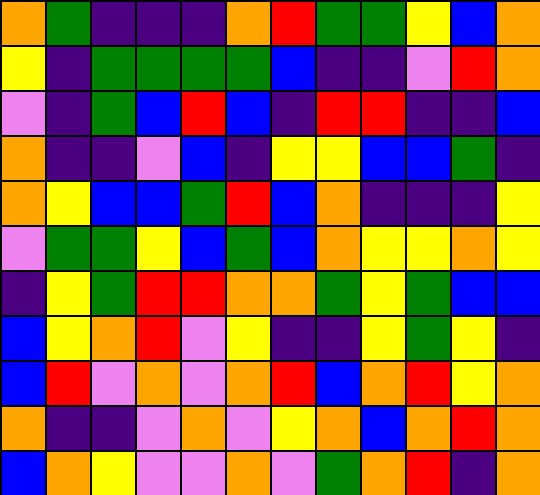[["orange", "green", "indigo", "indigo", "indigo", "orange", "red", "green", "green", "yellow", "blue", "orange"], ["yellow", "indigo", "green", "green", "green", "green", "blue", "indigo", "indigo", "violet", "red", "orange"], ["violet", "indigo", "green", "blue", "red", "blue", "indigo", "red", "red", "indigo", "indigo", "blue"], ["orange", "indigo", "indigo", "violet", "blue", "indigo", "yellow", "yellow", "blue", "blue", "green", "indigo"], ["orange", "yellow", "blue", "blue", "green", "red", "blue", "orange", "indigo", "indigo", "indigo", "yellow"], ["violet", "green", "green", "yellow", "blue", "green", "blue", "orange", "yellow", "yellow", "orange", "yellow"], ["indigo", "yellow", "green", "red", "red", "orange", "orange", "green", "yellow", "green", "blue", "blue"], ["blue", "yellow", "orange", "red", "violet", "yellow", "indigo", "indigo", "yellow", "green", "yellow", "indigo"], ["blue", "red", "violet", "orange", "violet", "orange", "red", "blue", "orange", "red", "yellow", "orange"], ["orange", "indigo", "indigo", "violet", "orange", "violet", "yellow", "orange", "blue", "orange", "red", "orange"], ["blue", "orange", "yellow", "violet", "violet", "orange", "violet", "green", "orange", "red", "indigo", "orange"]]